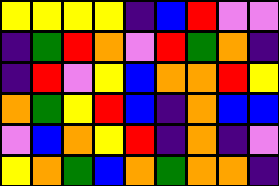[["yellow", "yellow", "yellow", "yellow", "indigo", "blue", "red", "violet", "violet"], ["indigo", "green", "red", "orange", "violet", "red", "green", "orange", "indigo"], ["indigo", "red", "violet", "yellow", "blue", "orange", "orange", "red", "yellow"], ["orange", "green", "yellow", "red", "blue", "indigo", "orange", "blue", "blue"], ["violet", "blue", "orange", "yellow", "red", "indigo", "orange", "indigo", "violet"], ["yellow", "orange", "green", "blue", "orange", "green", "orange", "orange", "indigo"]]